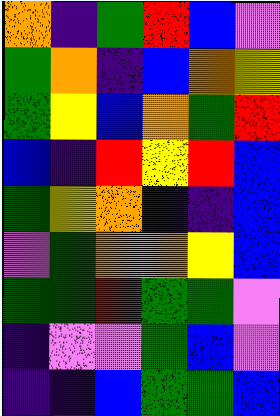[["orange", "indigo", "green", "red", "blue", "violet"], ["green", "orange", "indigo", "blue", "orange", "yellow"], ["green", "yellow", "blue", "orange", "green", "red"], ["blue", "indigo", "red", "yellow", "red", "blue"], ["green", "yellow", "orange", "indigo", "indigo", "blue"], ["violet", "green", "orange", "orange", "yellow", "blue"], ["green", "green", "red", "green", "green", "violet"], ["indigo", "violet", "violet", "green", "blue", "violet"], ["indigo", "indigo", "blue", "green", "green", "blue"]]